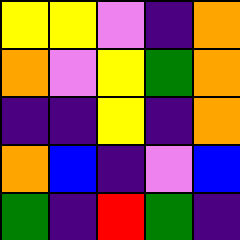[["yellow", "yellow", "violet", "indigo", "orange"], ["orange", "violet", "yellow", "green", "orange"], ["indigo", "indigo", "yellow", "indigo", "orange"], ["orange", "blue", "indigo", "violet", "blue"], ["green", "indigo", "red", "green", "indigo"]]